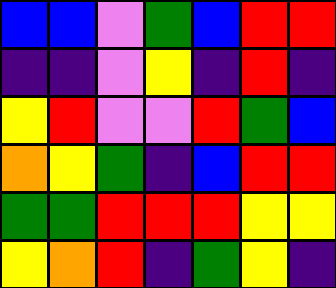[["blue", "blue", "violet", "green", "blue", "red", "red"], ["indigo", "indigo", "violet", "yellow", "indigo", "red", "indigo"], ["yellow", "red", "violet", "violet", "red", "green", "blue"], ["orange", "yellow", "green", "indigo", "blue", "red", "red"], ["green", "green", "red", "red", "red", "yellow", "yellow"], ["yellow", "orange", "red", "indigo", "green", "yellow", "indigo"]]